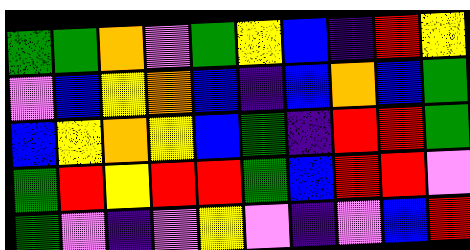[["green", "green", "orange", "violet", "green", "yellow", "blue", "indigo", "red", "yellow"], ["violet", "blue", "yellow", "orange", "blue", "indigo", "blue", "orange", "blue", "green"], ["blue", "yellow", "orange", "yellow", "blue", "green", "indigo", "red", "red", "green"], ["green", "red", "yellow", "red", "red", "green", "blue", "red", "red", "violet"], ["green", "violet", "indigo", "violet", "yellow", "violet", "indigo", "violet", "blue", "red"]]